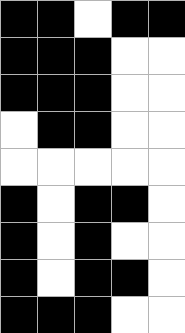[["black", "black", "white", "black", "black"], ["black", "black", "black", "white", "white"], ["black", "black", "black", "white", "white"], ["white", "black", "black", "white", "white"], ["white", "white", "white", "white", "white"], ["black", "white", "black", "black", "white"], ["black", "white", "black", "white", "white"], ["black", "white", "black", "black", "white"], ["black", "black", "black", "white", "white"]]